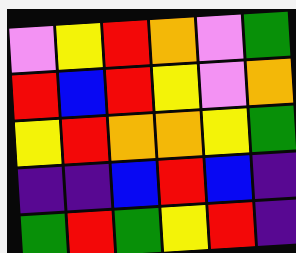[["violet", "yellow", "red", "orange", "violet", "green"], ["red", "blue", "red", "yellow", "violet", "orange"], ["yellow", "red", "orange", "orange", "yellow", "green"], ["indigo", "indigo", "blue", "red", "blue", "indigo"], ["green", "red", "green", "yellow", "red", "indigo"]]